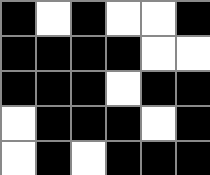[["black", "white", "black", "white", "white", "black"], ["black", "black", "black", "black", "white", "white"], ["black", "black", "black", "white", "black", "black"], ["white", "black", "black", "black", "white", "black"], ["white", "black", "white", "black", "black", "black"]]